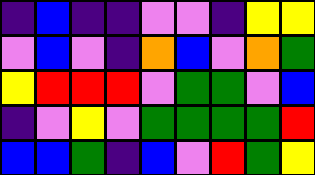[["indigo", "blue", "indigo", "indigo", "violet", "violet", "indigo", "yellow", "yellow"], ["violet", "blue", "violet", "indigo", "orange", "blue", "violet", "orange", "green"], ["yellow", "red", "red", "red", "violet", "green", "green", "violet", "blue"], ["indigo", "violet", "yellow", "violet", "green", "green", "green", "green", "red"], ["blue", "blue", "green", "indigo", "blue", "violet", "red", "green", "yellow"]]